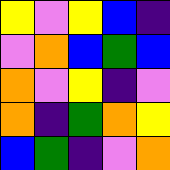[["yellow", "violet", "yellow", "blue", "indigo"], ["violet", "orange", "blue", "green", "blue"], ["orange", "violet", "yellow", "indigo", "violet"], ["orange", "indigo", "green", "orange", "yellow"], ["blue", "green", "indigo", "violet", "orange"]]